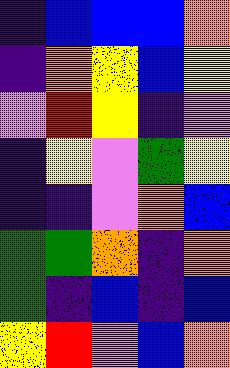[["indigo", "blue", "blue", "blue", "orange"], ["indigo", "orange", "yellow", "blue", "yellow"], ["violet", "red", "yellow", "indigo", "violet"], ["indigo", "yellow", "violet", "green", "yellow"], ["indigo", "indigo", "violet", "orange", "blue"], ["green", "green", "orange", "indigo", "orange"], ["green", "indigo", "blue", "indigo", "blue"], ["yellow", "red", "violet", "blue", "orange"]]